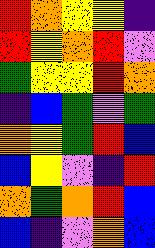[["red", "orange", "yellow", "yellow", "indigo"], ["red", "yellow", "orange", "red", "violet"], ["green", "yellow", "yellow", "red", "orange"], ["indigo", "blue", "green", "violet", "green"], ["orange", "yellow", "green", "red", "blue"], ["blue", "yellow", "violet", "indigo", "red"], ["orange", "green", "orange", "red", "blue"], ["blue", "indigo", "violet", "orange", "blue"]]